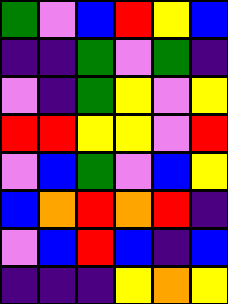[["green", "violet", "blue", "red", "yellow", "blue"], ["indigo", "indigo", "green", "violet", "green", "indigo"], ["violet", "indigo", "green", "yellow", "violet", "yellow"], ["red", "red", "yellow", "yellow", "violet", "red"], ["violet", "blue", "green", "violet", "blue", "yellow"], ["blue", "orange", "red", "orange", "red", "indigo"], ["violet", "blue", "red", "blue", "indigo", "blue"], ["indigo", "indigo", "indigo", "yellow", "orange", "yellow"]]